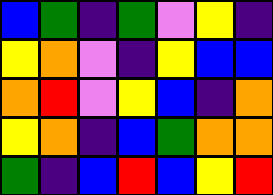[["blue", "green", "indigo", "green", "violet", "yellow", "indigo"], ["yellow", "orange", "violet", "indigo", "yellow", "blue", "blue"], ["orange", "red", "violet", "yellow", "blue", "indigo", "orange"], ["yellow", "orange", "indigo", "blue", "green", "orange", "orange"], ["green", "indigo", "blue", "red", "blue", "yellow", "red"]]